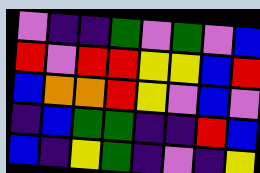[["violet", "indigo", "indigo", "green", "violet", "green", "violet", "blue"], ["red", "violet", "red", "red", "yellow", "yellow", "blue", "red"], ["blue", "orange", "orange", "red", "yellow", "violet", "blue", "violet"], ["indigo", "blue", "green", "green", "indigo", "indigo", "red", "blue"], ["blue", "indigo", "yellow", "green", "indigo", "violet", "indigo", "yellow"]]